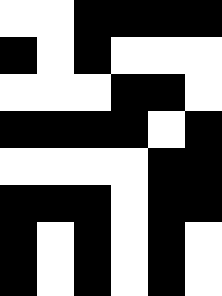[["white", "white", "black", "black", "black", "black"], ["black", "white", "black", "white", "white", "white"], ["white", "white", "white", "black", "black", "white"], ["black", "black", "black", "black", "white", "black"], ["white", "white", "white", "white", "black", "black"], ["black", "black", "black", "white", "black", "black"], ["black", "white", "black", "white", "black", "white"], ["black", "white", "black", "white", "black", "white"]]